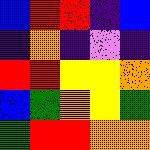[["blue", "red", "red", "indigo", "blue"], ["indigo", "orange", "indigo", "violet", "indigo"], ["red", "red", "yellow", "yellow", "orange"], ["blue", "green", "orange", "yellow", "green"], ["green", "red", "red", "orange", "orange"]]